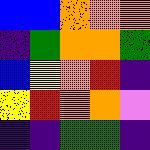[["blue", "blue", "orange", "orange", "orange"], ["indigo", "green", "orange", "orange", "green"], ["blue", "yellow", "orange", "red", "indigo"], ["yellow", "red", "orange", "orange", "violet"], ["indigo", "indigo", "green", "green", "indigo"]]